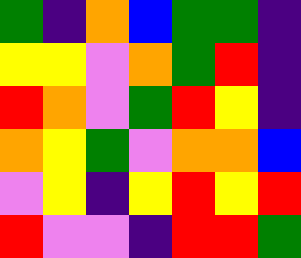[["green", "indigo", "orange", "blue", "green", "green", "indigo"], ["yellow", "yellow", "violet", "orange", "green", "red", "indigo"], ["red", "orange", "violet", "green", "red", "yellow", "indigo"], ["orange", "yellow", "green", "violet", "orange", "orange", "blue"], ["violet", "yellow", "indigo", "yellow", "red", "yellow", "red"], ["red", "violet", "violet", "indigo", "red", "red", "green"]]